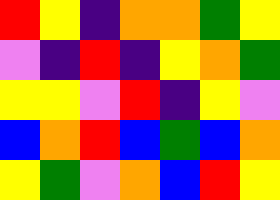[["red", "yellow", "indigo", "orange", "orange", "green", "yellow"], ["violet", "indigo", "red", "indigo", "yellow", "orange", "green"], ["yellow", "yellow", "violet", "red", "indigo", "yellow", "violet"], ["blue", "orange", "red", "blue", "green", "blue", "orange"], ["yellow", "green", "violet", "orange", "blue", "red", "yellow"]]